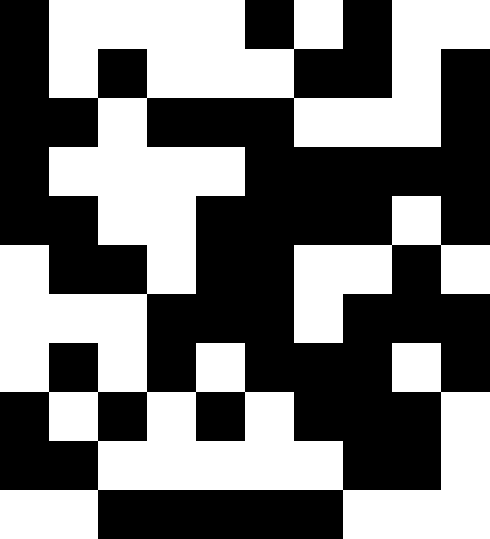[["black", "white", "white", "white", "white", "black", "white", "black", "white", "white"], ["black", "white", "black", "white", "white", "white", "black", "black", "white", "black"], ["black", "black", "white", "black", "black", "black", "white", "white", "white", "black"], ["black", "white", "white", "white", "white", "black", "black", "black", "black", "black"], ["black", "black", "white", "white", "black", "black", "black", "black", "white", "black"], ["white", "black", "black", "white", "black", "black", "white", "white", "black", "white"], ["white", "white", "white", "black", "black", "black", "white", "black", "black", "black"], ["white", "black", "white", "black", "white", "black", "black", "black", "white", "black"], ["black", "white", "black", "white", "black", "white", "black", "black", "black", "white"], ["black", "black", "white", "white", "white", "white", "white", "black", "black", "white"], ["white", "white", "black", "black", "black", "black", "black", "white", "white", "white"]]